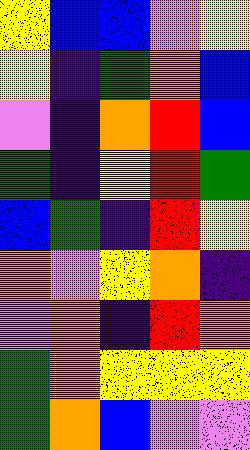[["yellow", "blue", "blue", "violet", "yellow"], ["yellow", "indigo", "green", "orange", "blue"], ["violet", "indigo", "orange", "red", "blue"], ["green", "indigo", "yellow", "red", "green"], ["blue", "green", "indigo", "red", "yellow"], ["orange", "violet", "yellow", "orange", "indigo"], ["violet", "orange", "indigo", "red", "orange"], ["green", "orange", "yellow", "yellow", "yellow"], ["green", "orange", "blue", "violet", "violet"]]